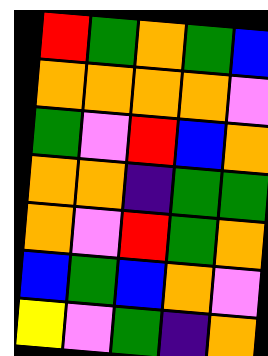[["red", "green", "orange", "green", "blue"], ["orange", "orange", "orange", "orange", "violet"], ["green", "violet", "red", "blue", "orange"], ["orange", "orange", "indigo", "green", "green"], ["orange", "violet", "red", "green", "orange"], ["blue", "green", "blue", "orange", "violet"], ["yellow", "violet", "green", "indigo", "orange"]]